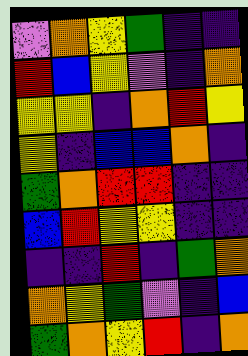[["violet", "orange", "yellow", "green", "indigo", "indigo"], ["red", "blue", "yellow", "violet", "indigo", "orange"], ["yellow", "yellow", "indigo", "orange", "red", "yellow"], ["yellow", "indigo", "blue", "blue", "orange", "indigo"], ["green", "orange", "red", "red", "indigo", "indigo"], ["blue", "red", "yellow", "yellow", "indigo", "indigo"], ["indigo", "indigo", "red", "indigo", "green", "orange"], ["orange", "yellow", "green", "violet", "indigo", "blue"], ["green", "orange", "yellow", "red", "indigo", "orange"]]